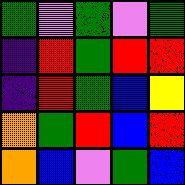[["green", "violet", "green", "violet", "green"], ["indigo", "red", "green", "red", "red"], ["indigo", "red", "green", "blue", "yellow"], ["orange", "green", "red", "blue", "red"], ["orange", "blue", "violet", "green", "blue"]]